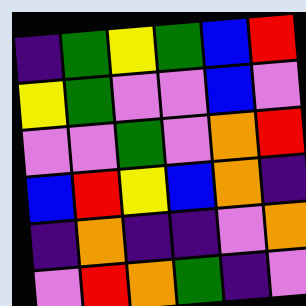[["indigo", "green", "yellow", "green", "blue", "red"], ["yellow", "green", "violet", "violet", "blue", "violet"], ["violet", "violet", "green", "violet", "orange", "red"], ["blue", "red", "yellow", "blue", "orange", "indigo"], ["indigo", "orange", "indigo", "indigo", "violet", "orange"], ["violet", "red", "orange", "green", "indigo", "violet"]]